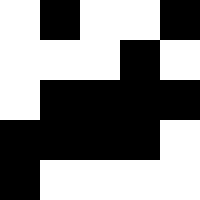[["white", "black", "white", "white", "black"], ["white", "white", "white", "black", "white"], ["white", "black", "black", "black", "black"], ["black", "black", "black", "black", "white"], ["black", "white", "white", "white", "white"]]